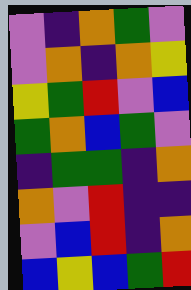[["violet", "indigo", "orange", "green", "violet"], ["violet", "orange", "indigo", "orange", "yellow"], ["yellow", "green", "red", "violet", "blue"], ["green", "orange", "blue", "green", "violet"], ["indigo", "green", "green", "indigo", "orange"], ["orange", "violet", "red", "indigo", "indigo"], ["violet", "blue", "red", "indigo", "orange"], ["blue", "yellow", "blue", "green", "red"]]